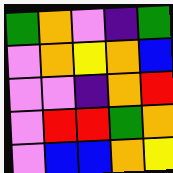[["green", "orange", "violet", "indigo", "green"], ["violet", "orange", "yellow", "orange", "blue"], ["violet", "violet", "indigo", "orange", "red"], ["violet", "red", "red", "green", "orange"], ["violet", "blue", "blue", "orange", "yellow"]]